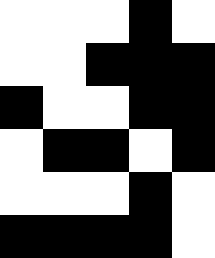[["white", "white", "white", "black", "white"], ["white", "white", "black", "black", "black"], ["black", "white", "white", "black", "black"], ["white", "black", "black", "white", "black"], ["white", "white", "white", "black", "white"], ["black", "black", "black", "black", "white"]]